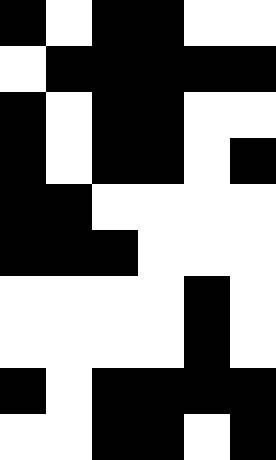[["black", "white", "black", "black", "white", "white"], ["white", "black", "black", "black", "black", "black"], ["black", "white", "black", "black", "white", "white"], ["black", "white", "black", "black", "white", "black"], ["black", "black", "white", "white", "white", "white"], ["black", "black", "black", "white", "white", "white"], ["white", "white", "white", "white", "black", "white"], ["white", "white", "white", "white", "black", "white"], ["black", "white", "black", "black", "black", "black"], ["white", "white", "black", "black", "white", "black"]]